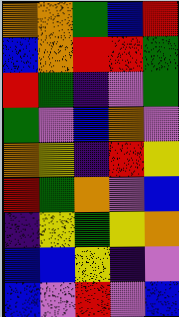[["orange", "orange", "green", "blue", "red"], ["blue", "orange", "red", "red", "green"], ["red", "green", "indigo", "violet", "green"], ["green", "violet", "blue", "orange", "violet"], ["orange", "yellow", "indigo", "red", "yellow"], ["red", "green", "orange", "violet", "blue"], ["indigo", "yellow", "green", "yellow", "orange"], ["blue", "blue", "yellow", "indigo", "violet"], ["blue", "violet", "red", "violet", "blue"]]